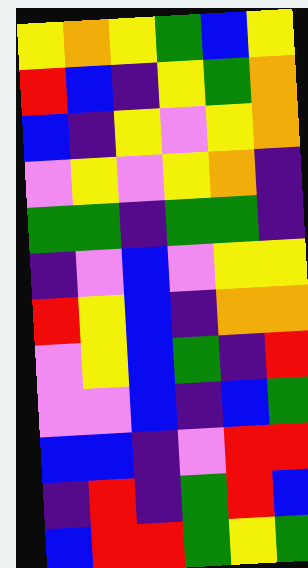[["yellow", "orange", "yellow", "green", "blue", "yellow"], ["red", "blue", "indigo", "yellow", "green", "orange"], ["blue", "indigo", "yellow", "violet", "yellow", "orange"], ["violet", "yellow", "violet", "yellow", "orange", "indigo"], ["green", "green", "indigo", "green", "green", "indigo"], ["indigo", "violet", "blue", "violet", "yellow", "yellow"], ["red", "yellow", "blue", "indigo", "orange", "orange"], ["violet", "yellow", "blue", "green", "indigo", "red"], ["violet", "violet", "blue", "indigo", "blue", "green"], ["blue", "blue", "indigo", "violet", "red", "red"], ["indigo", "red", "indigo", "green", "red", "blue"], ["blue", "red", "red", "green", "yellow", "green"]]